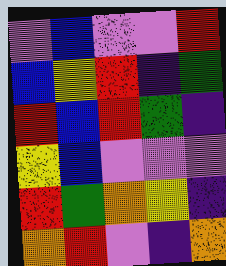[["violet", "blue", "violet", "violet", "red"], ["blue", "yellow", "red", "indigo", "green"], ["red", "blue", "red", "green", "indigo"], ["yellow", "blue", "violet", "violet", "violet"], ["red", "green", "orange", "yellow", "indigo"], ["orange", "red", "violet", "indigo", "orange"]]